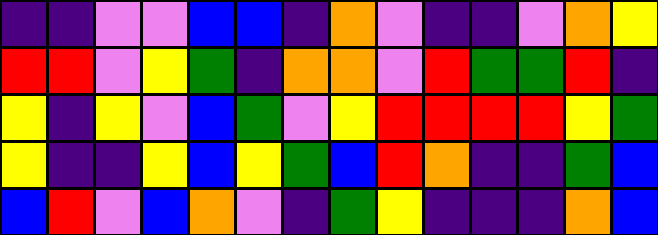[["indigo", "indigo", "violet", "violet", "blue", "blue", "indigo", "orange", "violet", "indigo", "indigo", "violet", "orange", "yellow"], ["red", "red", "violet", "yellow", "green", "indigo", "orange", "orange", "violet", "red", "green", "green", "red", "indigo"], ["yellow", "indigo", "yellow", "violet", "blue", "green", "violet", "yellow", "red", "red", "red", "red", "yellow", "green"], ["yellow", "indigo", "indigo", "yellow", "blue", "yellow", "green", "blue", "red", "orange", "indigo", "indigo", "green", "blue"], ["blue", "red", "violet", "blue", "orange", "violet", "indigo", "green", "yellow", "indigo", "indigo", "indigo", "orange", "blue"]]